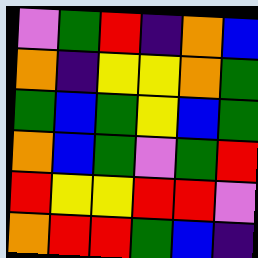[["violet", "green", "red", "indigo", "orange", "blue"], ["orange", "indigo", "yellow", "yellow", "orange", "green"], ["green", "blue", "green", "yellow", "blue", "green"], ["orange", "blue", "green", "violet", "green", "red"], ["red", "yellow", "yellow", "red", "red", "violet"], ["orange", "red", "red", "green", "blue", "indigo"]]